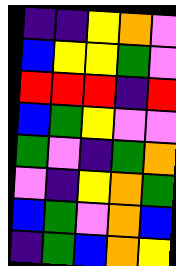[["indigo", "indigo", "yellow", "orange", "violet"], ["blue", "yellow", "yellow", "green", "violet"], ["red", "red", "red", "indigo", "red"], ["blue", "green", "yellow", "violet", "violet"], ["green", "violet", "indigo", "green", "orange"], ["violet", "indigo", "yellow", "orange", "green"], ["blue", "green", "violet", "orange", "blue"], ["indigo", "green", "blue", "orange", "yellow"]]